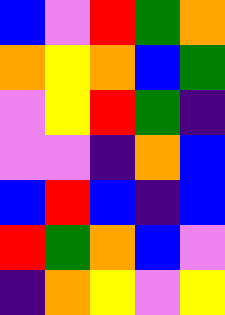[["blue", "violet", "red", "green", "orange"], ["orange", "yellow", "orange", "blue", "green"], ["violet", "yellow", "red", "green", "indigo"], ["violet", "violet", "indigo", "orange", "blue"], ["blue", "red", "blue", "indigo", "blue"], ["red", "green", "orange", "blue", "violet"], ["indigo", "orange", "yellow", "violet", "yellow"]]